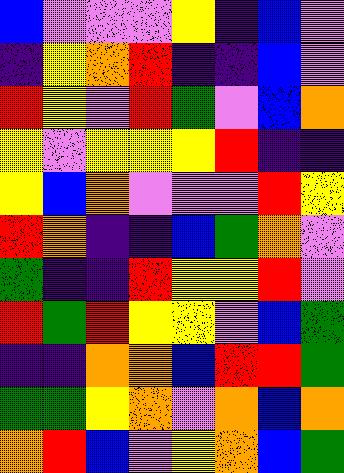[["blue", "violet", "violet", "violet", "yellow", "indigo", "blue", "violet"], ["indigo", "yellow", "orange", "red", "indigo", "indigo", "blue", "violet"], ["red", "yellow", "violet", "red", "green", "violet", "blue", "orange"], ["yellow", "violet", "yellow", "yellow", "yellow", "red", "indigo", "indigo"], ["yellow", "blue", "orange", "violet", "violet", "violet", "red", "yellow"], ["red", "orange", "indigo", "indigo", "blue", "green", "orange", "violet"], ["green", "indigo", "indigo", "red", "yellow", "yellow", "red", "violet"], ["red", "green", "red", "yellow", "yellow", "violet", "blue", "green"], ["indigo", "indigo", "orange", "orange", "blue", "red", "red", "green"], ["green", "green", "yellow", "orange", "violet", "orange", "blue", "orange"], ["orange", "red", "blue", "violet", "yellow", "orange", "blue", "green"]]